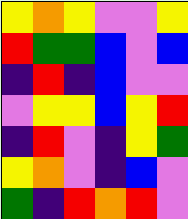[["yellow", "orange", "yellow", "violet", "violet", "yellow"], ["red", "green", "green", "blue", "violet", "blue"], ["indigo", "red", "indigo", "blue", "violet", "violet"], ["violet", "yellow", "yellow", "blue", "yellow", "red"], ["indigo", "red", "violet", "indigo", "yellow", "green"], ["yellow", "orange", "violet", "indigo", "blue", "violet"], ["green", "indigo", "red", "orange", "red", "violet"]]